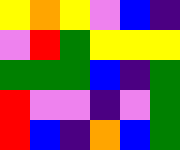[["yellow", "orange", "yellow", "violet", "blue", "indigo"], ["violet", "red", "green", "yellow", "yellow", "yellow"], ["green", "green", "green", "blue", "indigo", "green"], ["red", "violet", "violet", "indigo", "violet", "green"], ["red", "blue", "indigo", "orange", "blue", "green"]]